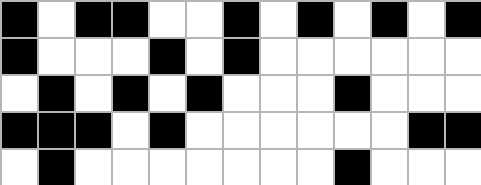[["black", "white", "black", "black", "white", "white", "black", "white", "black", "white", "black", "white", "black"], ["black", "white", "white", "white", "black", "white", "black", "white", "white", "white", "white", "white", "white"], ["white", "black", "white", "black", "white", "black", "white", "white", "white", "black", "white", "white", "white"], ["black", "black", "black", "white", "black", "white", "white", "white", "white", "white", "white", "black", "black"], ["white", "black", "white", "white", "white", "white", "white", "white", "white", "black", "white", "white", "white"]]